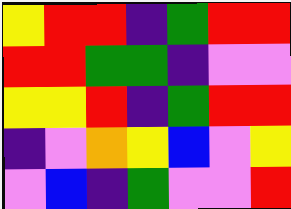[["yellow", "red", "red", "indigo", "green", "red", "red"], ["red", "red", "green", "green", "indigo", "violet", "violet"], ["yellow", "yellow", "red", "indigo", "green", "red", "red"], ["indigo", "violet", "orange", "yellow", "blue", "violet", "yellow"], ["violet", "blue", "indigo", "green", "violet", "violet", "red"]]